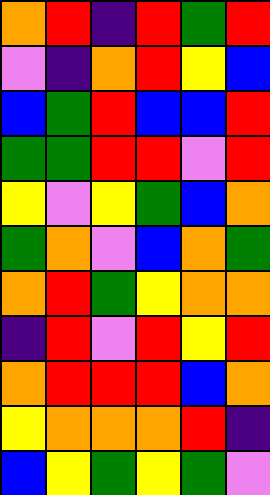[["orange", "red", "indigo", "red", "green", "red"], ["violet", "indigo", "orange", "red", "yellow", "blue"], ["blue", "green", "red", "blue", "blue", "red"], ["green", "green", "red", "red", "violet", "red"], ["yellow", "violet", "yellow", "green", "blue", "orange"], ["green", "orange", "violet", "blue", "orange", "green"], ["orange", "red", "green", "yellow", "orange", "orange"], ["indigo", "red", "violet", "red", "yellow", "red"], ["orange", "red", "red", "red", "blue", "orange"], ["yellow", "orange", "orange", "orange", "red", "indigo"], ["blue", "yellow", "green", "yellow", "green", "violet"]]